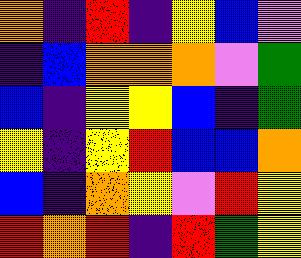[["orange", "indigo", "red", "indigo", "yellow", "blue", "violet"], ["indigo", "blue", "orange", "orange", "orange", "violet", "green"], ["blue", "indigo", "yellow", "yellow", "blue", "indigo", "green"], ["yellow", "indigo", "yellow", "red", "blue", "blue", "orange"], ["blue", "indigo", "orange", "yellow", "violet", "red", "yellow"], ["red", "orange", "red", "indigo", "red", "green", "yellow"]]